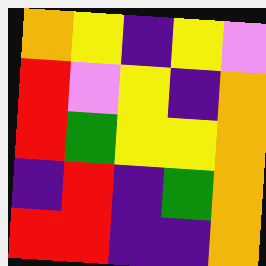[["orange", "yellow", "indigo", "yellow", "violet"], ["red", "violet", "yellow", "indigo", "orange"], ["red", "green", "yellow", "yellow", "orange"], ["indigo", "red", "indigo", "green", "orange"], ["red", "red", "indigo", "indigo", "orange"]]